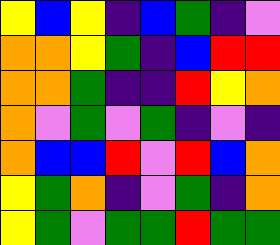[["yellow", "blue", "yellow", "indigo", "blue", "green", "indigo", "violet"], ["orange", "orange", "yellow", "green", "indigo", "blue", "red", "red"], ["orange", "orange", "green", "indigo", "indigo", "red", "yellow", "orange"], ["orange", "violet", "green", "violet", "green", "indigo", "violet", "indigo"], ["orange", "blue", "blue", "red", "violet", "red", "blue", "orange"], ["yellow", "green", "orange", "indigo", "violet", "green", "indigo", "orange"], ["yellow", "green", "violet", "green", "green", "red", "green", "green"]]